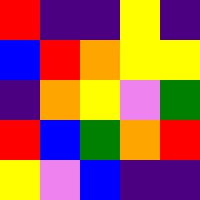[["red", "indigo", "indigo", "yellow", "indigo"], ["blue", "red", "orange", "yellow", "yellow"], ["indigo", "orange", "yellow", "violet", "green"], ["red", "blue", "green", "orange", "red"], ["yellow", "violet", "blue", "indigo", "indigo"]]